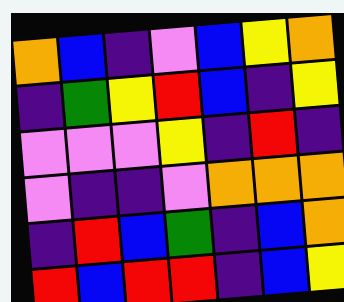[["orange", "blue", "indigo", "violet", "blue", "yellow", "orange"], ["indigo", "green", "yellow", "red", "blue", "indigo", "yellow"], ["violet", "violet", "violet", "yellow", "indigo", "red", "indigo"], ["violet", "indigo", "indigo", "violet", "orange", "orange", "orange"], ["indigo", "red", "blue", "green", "indigo", "blue", "orange"], ["red", "blue", "red", "red", "indigo", "blue", "yellow"]]